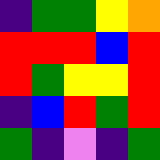[["indigo", "green", "green", "yellow", "orange"], ["red", "red", "red", "blue", "red"], ["red", "green", "yellow", "yellow", "red"], ["indigo", "blue", "red", "green", "red"], ["green", "indigo", "violet", "indigo", "green"]]